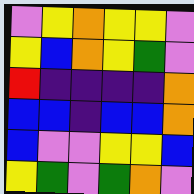[["violet", "yellow", "orange", "yellow", "yellow", "violet"], ["yellow", "blue", "orange", "yellow", "green", "violet"], ["red", "indigo", "indigo", "indigo", "indigo", "orange"], ["blue", "blue", "indigo", "blue", "blue", "orange"], ["blue", "violet", "violet", "yellow", "yellow", "blue"], ["yellow", "green", "violet", "green", "orange", "violet"]]